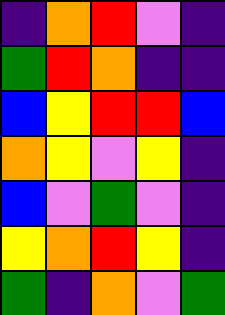[["indigo", "orange", "red", "violet", "indigo"], ["green", "red", "orange", "indigo", "indigo"], ["blue", "yellow", "red", "red", "blue"], ["orange", "yellow", "violet", "yellow", "indigo"], ["blue", "violet", "green", "violet", "indigo"], ["yellow", "orange", "red", "yellow", "indigo"], ["green", "indigo", "orange", "violet", "green"]]